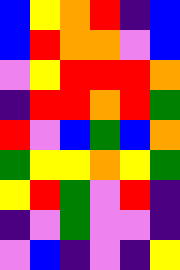[["blue", "yellow", "orange", "red", "indigo", "blue"], ["blue", "red", "orange", "orange", "violet", "blue"], ["violet", "yellow", "red", "red", "red", "orange"], ["indigo", "red", "red", "orange", "red", "green"], ["red", "violet", "blue", "green", "blue", "orange"], ["green", "yellow", "yellow", "orange", "yellow", "green"], ["yellow", "red", "green", "violet", "red", "indigo"], ["indigo", "violet", "green", "violet", "violet", "indigo"], ["violet", "blue", "indigo", "violet", "indigo", "yellow"]]